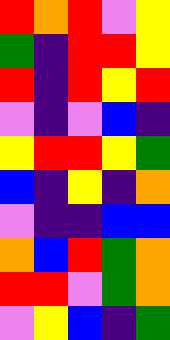[["red", "orange", "red", "violet", "yellow"], ["green", "indigo", "red", "red", "yellow"], ["red", "indigo", "red", "yellow", "red"], ["violet", "indigo", "violet", "blue", "indigo"], ["yellow", "red", "red", "yellow", "green"], ["blue", "indigo", "yellow", "indigo", "orange"], ["violet", "indigo", "indigo", "blue", "blue"], ["orange", "blue", "red", "green", "orange"], ["red", "red", "violet", "green", "orange"], ["violet", "yellow", "blue", "indigo", "green"]]